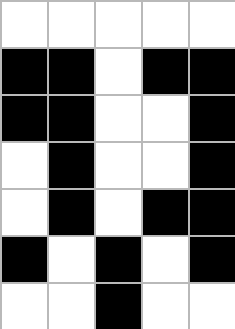[["white", "white", "white", "white", "white"], ["black", "black", "white", "black", "black"], ["black", "black", "white", "white", "black"], ["white", "black", "white", "white", "black"], ["white", "black", "white", "black", "black"], ["black", "white", "black", "white", "black"], ["white", "white", "black", "white", "white"]]